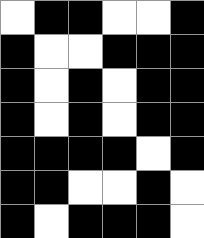[["white", "black", "black", "white", "white", "black"], ["black", "white", "white", "black", "black", "black"], ["black", "white", "black", "white", "black", "black"], ["black", "white", "black", "white", "black", "black"], ["black", "black", "black", "black", "white", "black"], ["black", "black", "white", "white", "black", "white"], ["black", "white", "black", "black", "black", "white"]]